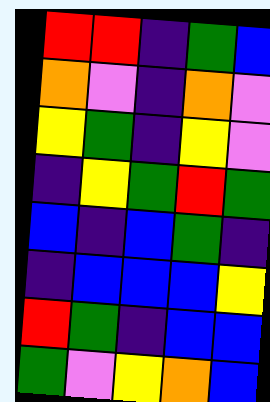[["red", "red", "indigo", "green", "blue"], ["orange", "violet", "indigo", "orange", "violet"], ["yellow", "green", "indigo", "yellow", "violet"], ["indigo", "yellow", "green", "red", "green"], ["blue", "indigo", "blue", "green", "indigo"], ["indigo", "blue", "blue", "blue", "yellow"], ["red", "green", "indigo", "blue", "blue"], ["green", "violet", "yellow", "orange", "blue"]]